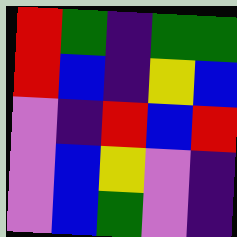[["red", "green", "indigo", "green", "green"], ["red", "blue", "indigo", "yellow", "blue"], ["violet", "indigo", "red", "blue", "red"], ["violet", "blue", "yellow", "violet", "indigo"], ["violet", "blue", "green", "violet", "indigo"]]